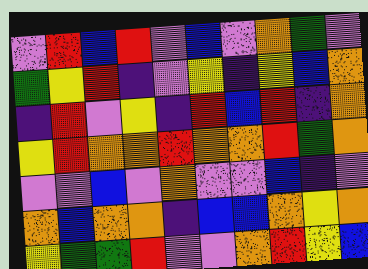[["violet", "red", "blue", "red", "violet", "blue", "violet", "orange", "green", "violet"], ["green", "yellow", "red", "indigo", "violet", "yellow", "indigo", "yellow", "blue", "orange"], ["indigo", "red", "violet", "yellow", "indigo", "red", "blue", "red", "indigo", "orange"], ["yellow", "red", "orange", "orange", "red", "orange", "orange", "red", "green", "orange"], ["violet", "violet", "blue", "violet", "orange", "violet", "violet", "blue", "indigo", "violet"], ["orange", "blue", "orange", "orange", "indigo", "blue", "blue", "orange", "yellow", "orange"], ["yellow", "green", "green", "red", "violet", "violet", "orange", "red", "yellow", "blue"]]